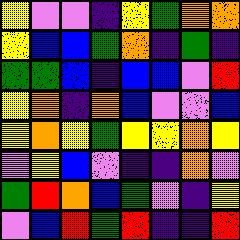[["yellow", "violet", "violet", "indigo", "yellow", "green", "orange", "orange"], ["yellow", "blue", "blue", "green", "orange", "indigo", "green", "indigo"], ["green", "green", "blue", "indigo", "blue", "blue", "violet", "red"], ["yellow", "orange", "indigo", "orange", "blue", "violet", "violet", "blue"], ["yellow", "orange", "yellow", "green", "yellow", "yellow", "orange", "yellow"], ["violet", "yellow", "blue", "violet", "indigo", "indigo", "orange", "violet"], ["green", "red", "orange", "blue", "green", "violet", "indigo", "yellow"], ["violet", "blue", "red", "green", "red", "indigo", "indigo", "red"]]